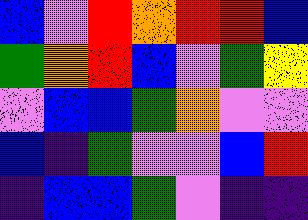[["blue", "violet", "red", "orange", "red", "red", "blue"], ["green", "orange", "red", "blue", "violet", "green", "yellow"], ["violet", "blue", "blue", "green", "orange", "violet", "violet"], ["blue", "indigo", "green", "violet", "violet", "blue", "red"], ["indigo", "blue", "blue", "green", "violet", "indigo", "indigo"]]